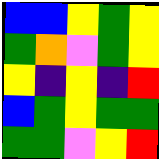[["blue", "blue", "yellow", "green", "yellow"], ["green", "orange", "violet", "green", "yellow"], ["yellow", "indigo", "yellow", "indigo", "red"], ["blue", "green", "yellow", "green", "green"], ["green", "green", "violet", "yellow", "red"]]